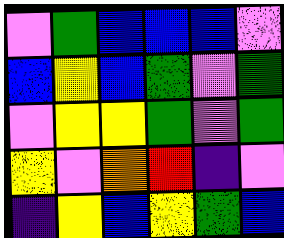[["violet", "green", "blue", "blue", "blue", "violet"], ["blue", "yellow", "blue", "green", "violet", "green"], ["violet", "yellow", "yellow", "green", "violet", "green"], ["yellow", "violet", "orange", "red", "indigo", "violet"], ["indigo", "yellow", "blue", "yellow", "green", "blue"]]